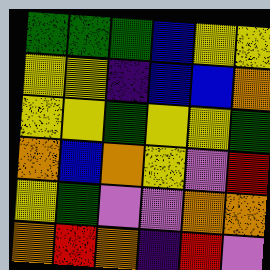[["green", "green", "green", "blue", "yellow", "yellow"], ["yellow", "yellow", "indigo", "blue", "blue", "orange"], ["yellow", "yellow", "green", "yellow", "yellow", "green"], ["orange", "blue", "orange", "yellow", "violet", "red"], ["yellow", "green", "violet", "violet", "orange", "orange"], ["orange", "red", "orange", "indigo", "red", "violet"]]